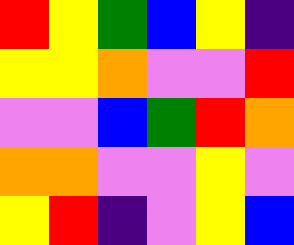[["red", "yellow", "green", "blue", "yellow", "indigo"], ["yellow", "yellow", "orange", "violet", "violet", "red"], ["violet", "violet", "blue", "green", "red", "orange"], ["orange", "orange", "violet", "violet", "yellow", "violet"], ["yellow", "red", "indigo", "violet", "yellow", "blue"]]